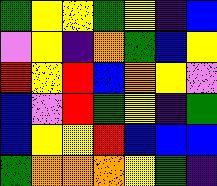[["green", "yellow", "yellow", "green", "yellow", "indigo", "blue"], ["violet", "yellow", "indigo", "orange", "green", "blue", "yellow"], ["red", "yellow", "red", "blue", "orange", "yellow", "violet"], ["blue", "violet", "red", "green", "yellow", "indigo", "green"], ["blue", "yellow", "yellow", "red", "blue", "blue", "blue"], ["green", "orange", "orange", "orange", "yellow", "green", "indigo"]]